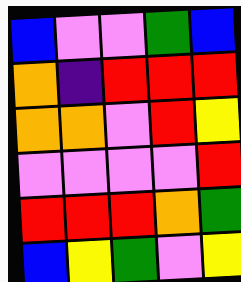[["blue", "violet", "violet", "green", "blue"], ["orange", "indigo", "red", "red", "red"], ["orange", "orange", "violet", "red", "yellow"], ["violet", "violet", "violet", "violet", "red"], ["red", "red", "red", "orange", "green"], ["blue", "yellow", "green", "violet", "yellow"]]